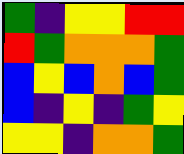[["green", "indigo", "yellow", "yellow", "red", "red"], ["red", "green", "orange", "orange", "orange", "green"], ["blue", "yellow", "blue", "orange", "blue", "green"], ["blue", "indigo", "yellow", "indigo", "green", "yellow"], ["yellow", "yellow", "indigo", "orange", "orange", "green"]]